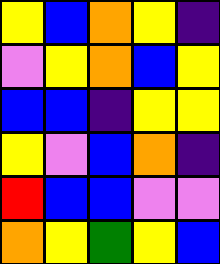[["yellow", "blue", "orange", "yellow", "indigo"], ["violet", "yellow", "orange", "blue", "yellow"], ["blue", "blue", "indigo", "yellow", "yellow"], ["yellow", "violet", "blue", "orange", "indigo"], ["red", "blue", "blue", "violet", "violet"], ["orange", "yellow", "green", "yellow", "blue"]]